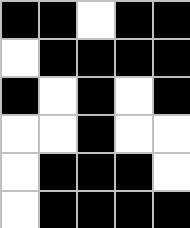[["black", "black", "white", "black", "black"], ["white", "black", "black", "black", "black"], ["black", "white", "black", "white", "black"], ["white", "white", "black", "white", "white"], ["white", "black", "black", "black", "white"], ["white", "black", "black", "black", "black"]]